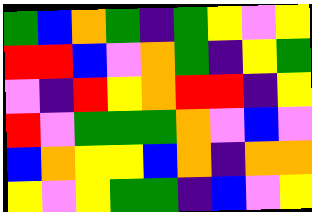[["green", "blue", "orange", "green", "indigo", "green", "yellow", "violet", "yellow"], ["red", "red", "blue", "violet", "orange", "green", "indigo", "yellow", "green"], ["violet", "indigo", "red", "yellow", "orange", "red", "red", "indigo", "yellow"], ["red", "violet", "green", "green", "green", "orange", "violet", "blue", "violet"], ["blue", "orange", "yellow", "yellow", "blue", "orange", "indigo", "orange", "orange"], ["yellow", "violet", "yellow", "green", "green", "indigo", "blue", "violet", "yellow"]]